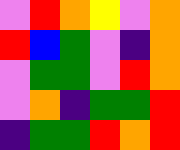[["violet", "red", "orange", "yellow", "violet", "orange"], ["red", "blue", "green", "violet", "indigo", "orange"], ["violet", "green", "green", "violet", "red", "orange"], ["violet", "orange", "indigo", "green", "green", "red"], ["indigo", "green", "green", "red", "orange", "red"]]